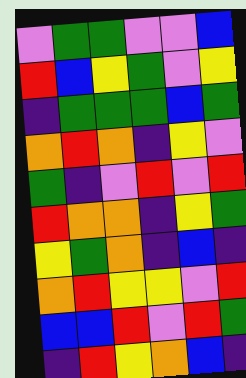[["violet", "green", "green", "violet", "violet", "blue"], ["red", "blue", "yellow", "green", "violet", "yellow"], ["indigo", "green", "green", "green", "blue", "green"], ["orange", "red", "orange", "indigo", "yellow", "violet"], ["green", "indigo", "violet", "red", "violet", "red"], ["red", "orange", "orange", "indigo", "yellow", "green"], ["yellow", "green", "orange", "indigo", "blue", "indigo"], ["orange", "red", "yellow", "yellow", "violet", "red"], ["blue", "blue", "red", "violet", "red", "green"], ["indigo", "red", "yellow", "orange", "blue", "indigo"]]